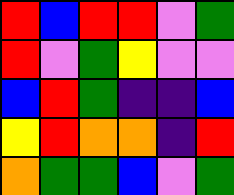[["red", "blue", "red", "red", "violet", "green"], ["red", "violet", "green", "yellow", "violet", "violet"], ["blue", "red", "green", "indigo", "indigo", "blue"], ["yellow", "red", "orange", "orange", "indigo", "red"], ["orange", "green", "green", "blue", "violet", "green"]]